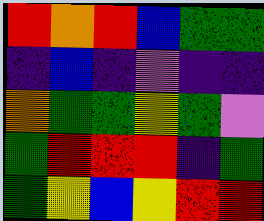[["red", "orange", "red", "blue", "green", "green"], ["indigo", "blue", "indigo", "violet", "indigo", "indigo"], ["orange", "green", "green", "yellow", "green", "violet"], ["green", "red", "red", "red", "indigo", "green"], ["green", "yellow", "blue", "yellow", "red", "red"]]